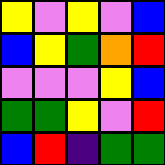[["yellow", "violet", "yellow", "violet", "blue"], ["blue", "yellow", "green", "orange", "red"], ["violet", "violet", "violet", "yellow", "blue"], ["green", "green", "yellow", "violet", "red"], ["blue", "red", "indigo", "green", "green"]]